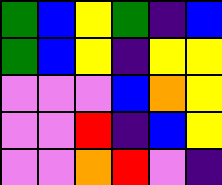[["green", "blue", "yellow", "green", "indigo", "blue"], ["green", "blue", "yellow", "indigo", "yellow", "yellow"], ["violet", "violet", "violet", "blue", "orange", "yellow"], ["violet", "violet", "red", "indigo", "blue", "yellow"], ["violet", "violet", "orange", "red", "violet", "indigo"]]